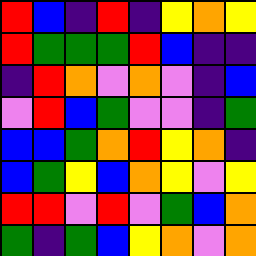[["red", "blue", "indigo", "red", "indigo", "yellow", "orange", "yellow"], ["red", "green", "green", "green", "red", "blue", "indigo", "indigo"], ["indigo", "red", "orange", "violet", "orange", "violet", "indigo", "blue"], ["violet", "red", "blue", "green", "violet", "violet", "indigo", "green"], ["blue", "blue", "green", "orange", "red", "yellow", "orange", "indigo"], ["blue", "green", "yellow", "blue", "orange", "yellow", "violet", "yellow"], ["red", "red", "violet", "red", "violet", "green", "blue", "orange"], ["green", "indigo", "green", "blue", "yellow", "orange", "violet", "orange"]]